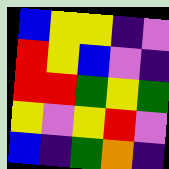[["blue", "yellow", "yellow", "indigo", "violet"], ["red", "yellow", "blue", "violet", "indigo"], ["red", "red", "green", "yellow", "green"], ["yellow", "violet", "yellow", "red", "violet"], ["blue", "indigo", "green", "orange", "indigo"]]